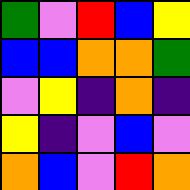[["green", "violet", "red", "blue", "yellow"], ["blue", "blue", "orange", "orange", "green"], ["violet", "yellow", "indigo", "orange", "indigo"], ["yellow", "indigo", "violet", "blue", "violet"], ["orange", "blue", "violet", "red", "orange"]]